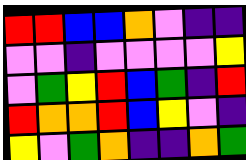[["red", "red", "blue", "blue", "orange", "violet", "indigo", "indigo"], ["violet", "violet", "indigo", "violet", "violet", "violet", "violet", "yellow"], ["violet", "green", "yellow", "red", "blue", "green", "indigo", "red"], ["red", "orange", "orange", "red", "blue", "yellow", "violet", "indigo"], ["yellow", "violet", "green", "orange", "indigo", "indigo", "orange", "green"]]